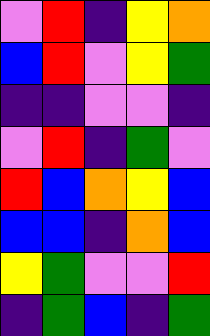[["violet", "red", "indigo", "yellow", "orange"], ["blue", "red", "violet", "yellow", "green"], ["indigo", "indigo", "violet", "violet", "indigo"], ["violet", "red", "indigo", "green", "violet"], ["red", "blue", "orange", "yellow", "blue"], ["blue", "blue", "indigo", "orange", "blue"], ["yellow", "green", "violet", "violet", "red"], ["indigo", "green", "blue", "indigo", "green"]]